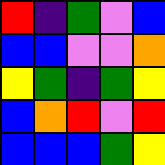[["red", "indigo", "green", "violet", "blue"], ["blue", "blue", "violet", "violet", "orange"], ["yellow", "green", "indigo", "green", "yellow"], ["blue", "orange", "red", "violet", "red"], ["blue", "blue", "blue", "green", "yellow"]]